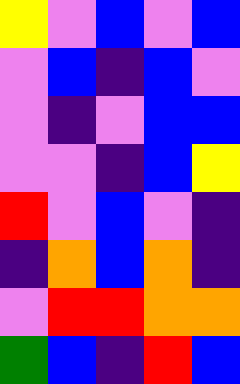[["yellow", "violet", "blue", "violet", "blue"], ["violet", "blue", "indigo", "blue", "violet"], ["violet", "indigo", "violet", "blue", "blue"], ["violet", "violet", "indigo", "blue", "yellow"], ["red", "violet", "blue", "violet", "indigo"], ["indigo", "orange", "blue", "orange", "indigo"], ["violet", "red", "red", "orange", "orange"], ["green", "blue", "indigo", "red", "blue"]]